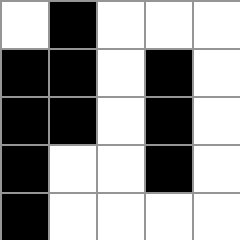[["white", "black", "white", "white", "white"], ["black", "black", "white", "black", "white"], ["black", "black", "white", "black", "white"], ["black", "white", "white", "black", "white"], ["black", "white", "white", "white", "white"]]